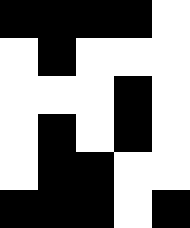[["black", "black", "black", "black", "white"], ["white", "black", "white", "white", "white"], ["white", "white", "white", "black", "white"], ["white", "black", "white", "black", "white"], ["white", "black", "black", "white", "white"], ["black", "black", "black", "white", "black"]]